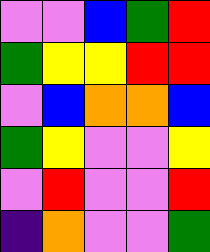[["violet", "violet", "blue", "green", "red"], ["green", "yellow", "yellow", "red", "red"], ["violet", "blue", "orange", "orange", "blue"], ["green", "yellow", "violet", "violet", "yellow"], ["violet", "red", "violet", "violet", "red"], ["indigo", "orange", "violet", "violet", "green"]]